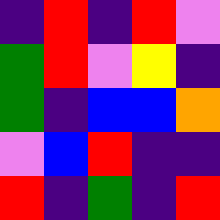[["indigo", "red", "indigo", "red", "violet"], ["green", "red", "violet", "yellow", "indigo"], ["green", "indigo", "blue", "blue", "orange"], ["violet", "blue", "red", "indigo", "indigo"], ["red", "indigo", "green", "indigo", "red"]]